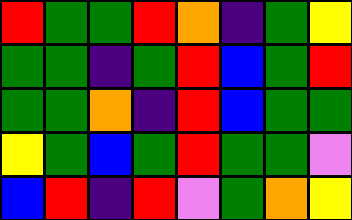[["red", "green", "green", "red", "orange", "indigo", "green", "yellow"], ["green", "green", "indigo", "green", "red", "blue", "green", "red"], ["green", "green", "orange", "indigo", "red", "blue", "green", "green"], ["yellow", "green", "blue", "green", "red", "green", "green", "violet"], ["blue", "red", "indigo", "red", "violet", "green", "orange", "yellow"]]